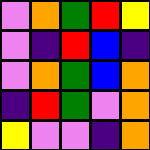[["violet", "orange", "green", "red", "yellow"], ["violet", "indigo", "red", "blue", "indigo"], ["violet", "orange", "green", "blue", "orange"], ["indigo", "red", "green", "violet", "orange"], ["yellow", "violet", "violet", "indigo", "orange"]]